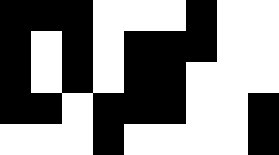[["black", "black", "black", "white", "white", "white", "black", "white", "white"], ["black", "white", "black", "white", "black", "black", "black", "white", "white"], ["black", "white", "black", "white", "black", "black", "white", "white", "white"], ["black", "black", "white", "black", "black", "black", "white", "white", "black"], ["white", "white", "white", "black", "white", "white", "white", "white", "black"]]